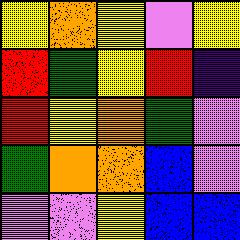[["yellow", "orange", "yellow", "violet", "yellow"], ["red", "green", "yellow", "red", "indigo"], ["red", "yellow", "orange", "green", "violet"], ["green", "orange", "orange", "blue", "violet"], ["violet", "violet", "yellow", "blue", "blue"]]